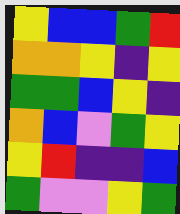[["yellow", "blue", "blue", "green", "red"], ["orange", "orange", "yellow", "indigo", "yellow"], ["green", "green", "blue", "yellow", "indigo"], ["orange", "blue", "violet", "green", "yellow"], ["yellow", "red", "indigo", "indigo", "blue"], ["green", "violet", "violet", "yellow", "green"]]